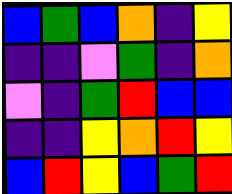[["blue", "green", "blue", "orange", "indigo", "yellow"], ["indigo", "indigo", "violet", "green", "indigo", "orange"], ["violet", "indigo", "green", "red", "blue", "blue"], ["indigo", "indigo", "yellow", "orange", "red", "yellow"], ["blue", "red", "yellow", "blue", "green", "red"]]